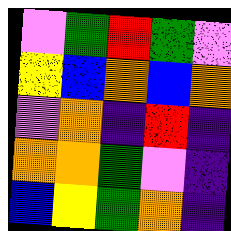[["violet", "green", "red", "green", "violet"], ["yellow", "blue", "orange", "blue", "orange"], ["violet", "orange", "indigo", "red", "indigo"], ["orange", "orange", "green", "violet", "indigo"], ["blue", "yellow", "green", "orange", "indigo"]]